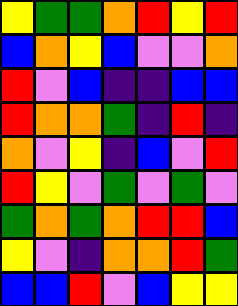[["yellow", "green", "green", "orange", "red", "yellow", "red"], ["blue", "orange", "yellow", "blue", "violet", "violet", "orange"], ["red", "violet", "blue", "indigo", "indigo", "blue", "blue"], ["red", "orange", "orange", "green", "indigo", "red", "indigo"], ["orange", "violet", "yellow", "indigo", "blue", "violet", "red"], ["red", "yellow", "violet", "green", "violet", "green", "violet"], ["green", "orange", "green", "orange", "red", "red", "blue"], ["yellow", "violet", "indigo", "orange", "orange", "red", "green"], ["blue", "blue", "red", "violet", "blue", "yellow", "yellow"]]